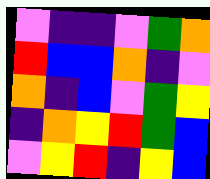[["violet", "indigo", "indigo", "violet", "green", "orange"], ["red", "blue", "blue", "orange", "indigo", "violet"], ["orange", "indigo", "blue", "violet", "green", "yellow"], ["indigo", "orange", "yellow", "red", "green", "blue"], ["violet", "yellow", "red", "indigo", "yellow", "blue"]]